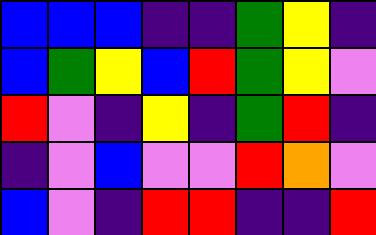[["blue", "blue", "blue", "indigo", "indigo", "green", "yellow", "indigo"], ["blue", "green", "yellow", "blue", "red", "green", "yellow", "violet"], ["red", "violet", "indigo", "yellow", "indigo", "green", "red", "indigo"], ["indigo", "violet", "blue", "violet", "violet", "red", "orange", "violet"], ["blue", "violet", "indigo", "red", "red", "indigo", "indigo", "red"]]